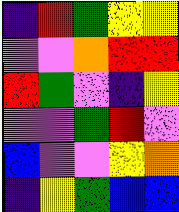[["indigo", "red", "green", "yellow", "yellow"], ["violet", "violet", "orange", "red", "red"], ["red", "green", "violet", "indigo", "yellow"], ["violet", "violet", "green", "red", "violet"], ["blue", "violet", "violet", "yellow", "orange"], ["indigo", "yellow", "green", "blue", "blue"]]